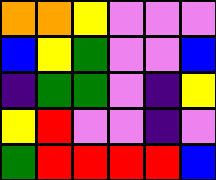[["orange", "orange", "yellow", "violet", "violet", "violet"], ["blue", "yellow", "green", "violet", "violet", "blue"], ["indigo", "green", "green", "violet", "indigo", "yellow"], ["yellow", "red", "violet", "violet", "indigo", "violet"], ["green", "red", "red", "red", "red", "blue"]]